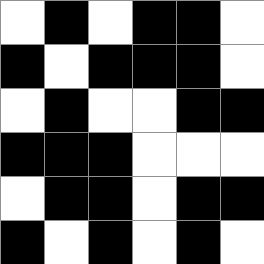[["white", "black", "white", "black", "black", "white"], ["black", "white", "black", "black", "black", "white"], ["white", "black", "white", "white", "black", "black"], ["black", "black", "black", "white", "white", "white"], ["white", "black", "black", "white", "black", "black"], ["black", "white", "black", "white", "black", "white"]]